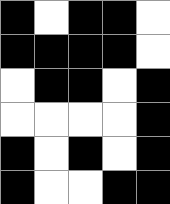[["black", "white", "black", "black", "white"], ["black", "black", "black", "black", "white"], ["white", "black", "black", "white", "black"], ["white", "white", "white", "white", "black"], ["black", "white", "black", "white", "black"], ["black", "white", "white", "black", "black"]]